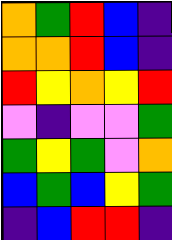[["orange", "green", "red", "blue", "indigo"], ["orange", "orange", "red", "blue", "indigo"], ["red", "yellow", "orange", "yellow", "red"], ["violet", "indigo", "violet", "violet", "green"], ["green", "yellow", "green", "violet", "orange"], ["blue", "green", "blue", "yellow", "green"], ["indigo", "blue", "red", "red", "indigo"]]